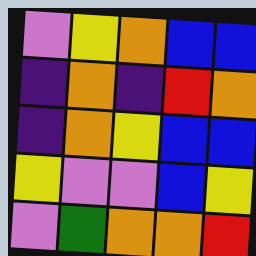[["violet", "yellow", "orange", "blue", "blue"], ["indigo", "orange", "indigo", "red", "orange"], ["indigo", "orange", "yellow", "blue", "blue"], ["yellow", "violet", "violet", "blue", "yellow"], ["violet", "green", "orange", "orange", "red"]]